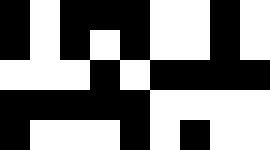[["black", "white", "black", "black", "black", "white", "white", "black", "white"], ["black", "white", "black", "white", "black", "white", "white", "black", "white"], ["white", "white", "white", "black", "white", "black", "black", "black", "black"], ["black", "black", "black", "black", "black", "white", "white", "white", "white"], ["black", "white", "white", "white", "black", "white", "black", "white", "white"]]